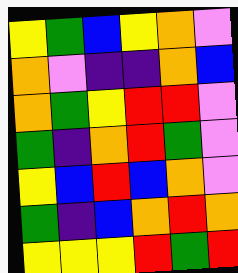[["yellow", "green", "blue", "yellow", "orange", "violet"], ["orange", "violet", "indigo", "indigo", "orange", "blue"], ["orange", "green", "yellow", "red", "red", "violet"], ["green", "indigo", "orange", "red", "green", "violet"], ["yellow", "blue", "red", "blue", "orange", "violet"], ["green", "indigo", "blue", "orange", "red", "orange"], ["yellow", "yellow", "yellow", "red", "green", "red"]]